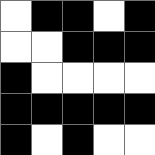[["white", "black", "black", "white", "black"], ["white", "white", "black", "black", "black"], ["black", "white", "white", "white", "white"], ["black", "black", "black", "black", "black"], ["black", "white", "black", "white", "white"]]